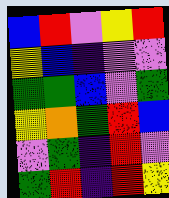[["blue", "red", "violet", "yellow", "red"], ["yellow", "blue", "indigo", "violet", "violet"], ["green", "green", "blue", "violet", "green"], ["yellow", "orange", "green", "red", "blue"], ["violet", "green", "indigo", "red", "violet"], ["green", "red", "indigo", "red", "yellow"]]